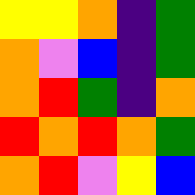[["yellow", "yellow", "orange", "indigo", "green"], ["orange", "violet", "blue", "indigo", "green"], ["orange", "red", "green", "indigo", "orange"], ["red", "orange", "red", "orange", "green"], ["orange", "red", "violet", "yellow", "blue"]]